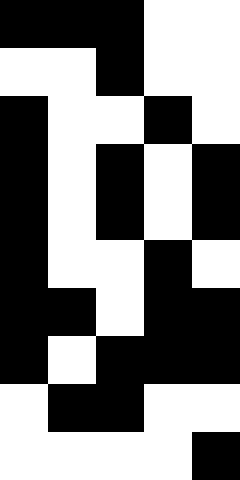[["black", "black", "black", "white", "white"], ["white", "white", "black", "white", "white"], ["black", "white", "white", "black", "white"], ["black", "white", "black", "white", "black"], ["black", "white", "black", "white", "black"], ["black", "white", "white", "black", "white"], ["black", "black", "white", "black", "black"], ["black", "white", "black", "black", "black"], ["white", "black", "black", "white", "white"], ["white", "white", "white", "white", "black"]]